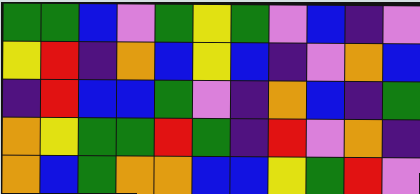[["green", "green", "blue", "violet", "green", "yellow", "green", "violet", "blue", "indigo", "violet"], ["yellow", "red", "indigo", "orange", "blue", "yellow", "blue", "indigo", "violet", "orange", "blue"], ["indigo", "red", "blue", "blue", "green", "violet", "indigo", "orange", "blue", "indigo", "green"], ["orange", "yellow", "green", "green", "red", "green", "indigo", "red", "violet", "orange", "indigo"], ["orange", "blue", "green", "orange", "orange", "blue", "blue", "yellow", "green", "red", "violet"]]